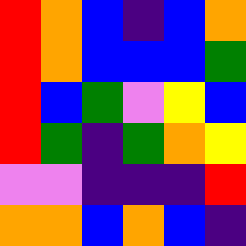[["red", "orange", "blue", "indigo", "blue", "orange"], ["red", "orange", "blue", "blue", "blue", "green"], ["red", "blue", "green", "violet", "yellow", "blue"], ["red", "green", "indigo", "green", "orange", "yellow"], ["violet", "violet", "indigo", "indigo", "indigo", "red"], ["orange", "orange", "blue", "orange", "blue", "indigo"]]